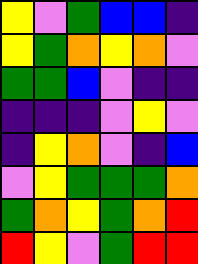[["yellow", "violet", "green", "blue", "blue", "indigo"], ["yellow", "green", "orange", "yellow", "orange", "violet"], ["green", "green", "blue", "violet", "indigo", "indigo"], ["indigo", "indigo", "indigo", "violet", "yellow", "violet"], ["indigo", "yellow", "orange", "violet", "indigo", "blue"], ["violet", "yellow", "green", "green", "green", "orange"], ["green", "orange", "yellow", "green", "orange", "red"], ["red", "yellow", "violet", "green", "red", "red"]]